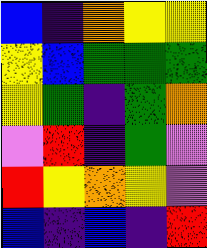[["blue", "indigo", "orange", "yellow", "yellow"], ["yellow", "blue", "green", "green", "green"], ["yellow", "green", "indigo", "green", "orange"], ["violet", "red", "indigo", "green", "violet"], ["red", "yellow", "orange", "yellow", "violet"], ["blue", "indigo", "blue", "indigo", "red"]]